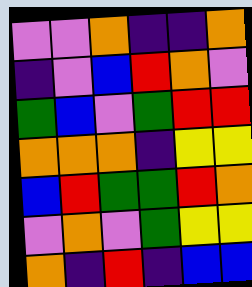[["violet", "violet", "orange", "indigo", "indigo", "orange"], ["indigo", "violet", "blue", "red", "orange", "violet"], ["green", "blue", "violet", "green", "red", "red"], ["orange", "orange", "orange", "indigo", "yellow", "yellow"], ["blue", "red", "green", "green", "red", "orange"], ["violet", "orange", "violet", "green", "yellow", "yellow"], ["orange", "indigo", "red", "indigo", "blue", "blue"]]